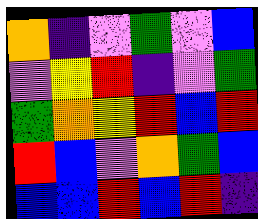[["orange", "indigo", "violet", "green", "violet", "blue"], ["violet", "yellow", "red", "indigo", "violet", "green"], ["green", "orange", "yellow", "red", "blue", "red"], ["red", "blue", "violet", "orange", "green", "blue"], ["blue", "blue", "red", "blue", "red", "indigo"]]